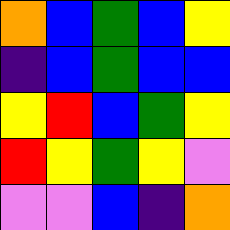[["orange", "blue", "green", "blue", "yellow"], ["indigo", "blue", "green", "blue", "blue"], ["yellow", "red", "blue", "green", "yellow"], ["red", "yellow", "green", "yellow", "violet"], ["violet", "violet", "blue", "indigo", "orange"]]